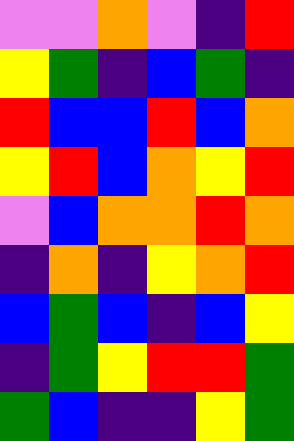[["violet", "violet", "orange", "violet", "indigo", "red"], ["yellow", "green", "indigo", "blue", "green", "indigo"], ["red", "blue", "blue", "red", "blue", "orange"], ["yellow", "red", "blue", "orange", "yellow", "red"], ["violet", "blue", "orange", "orange", "red", "orange"], ["indigo", "orange", "indigo", "yellow", "orange", "red"], ["blue", "green", "blue", "indigo", "blue", "yellow"], ["indigo", "green", "yellow", "red", "red", "green"], ["green", "blue", "indigo", "indigo", "yellow", "green"]]